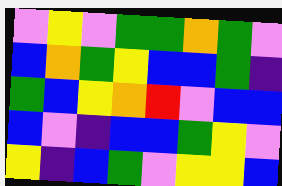[["violet", "yellow", "violet", "green", "green", "orange", "green", "violet"], ["blue", "orange", "green", "yellow", "blue", "blue", "green", "indigo"], ["green", "blue", "yellow", "orange", "red", "violet", "blue", "blue"], ["blue", "violet", "indigo", "blue", "blue", "green", "yellow", "violet"], ["yellow", "indigo", "blue", "green", "violet", "yellow", "yellow", "blue"]]